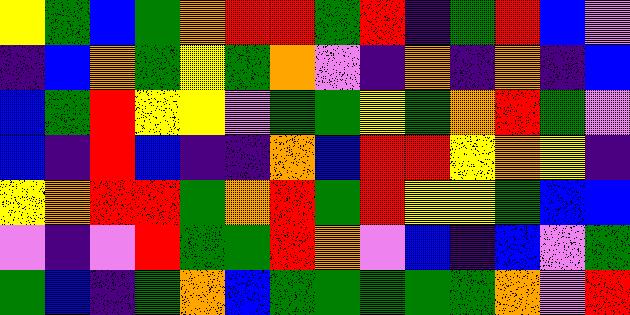[["yellow", "green", "blue", "green", "orange", "red", "red", "green", "red", "indigo", "green", "red", "blue", "violet"], ["indigo", "blue", "orange", "green", "yellow", "green", "orange", "violet", "indigo", "orange", "indigo", "orange", "indigo", "blue"], ["blue", "green", "red", "yellow", "yellow", "violet", "green", "green", "yellow", "green", "orange", "red", "green", "violet"], ["blue", "indigo", "red", "blue", "indigo", "indigo", "orange", "blue", "red", "red", "yellow", "orange", "yellow", "indigo"], ["yellow", "orange", "red", "red", "green", "orange", "red", "green", "red", "yellow", "yellow", "green", "blue", "blue"], ["violet", "indigo", "violet", "red", "green", "green", "red", "orange", "violet", "blue", "indigo", "blue", "violet", "green"], ["green", "blue", "indigo", "green", "orange", "blue", "green", "green", "green", "green", "green", "orange", "violet", "red"]]